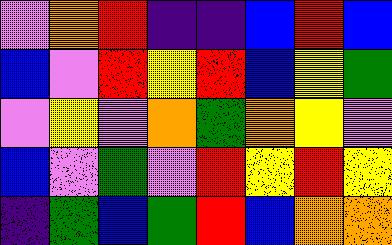[["violet", "orange", "red", "indigo", "indigo", "blue", "red", "blue"], ["blue", "violet", "red", "yellow", "red", "blue", "yellow", "green"], ["violet", "yellow", "violet", "orange", "green", "orange", "yellow", "violet"], ["blue", "violet", "green", "violet", "red", "yellow", "red", "yellow"], ["indigo", "green", "blue", "green", "red", "blue", "orange", "orange"]]